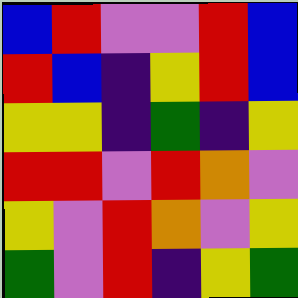[["blue", "red", "violet", "violet", "red", "blue"], ["red", "blue", "indigo", "yellow", "red", "blue"], ["yellow", "yellow", "indigo", "green", "indigo", "yellow"], ["red", "red", "violet", "red", "orange", "violet"], ["yellow", "violet", "red", "orange", "violet", "yellow"], ["green", "violet", "red", "indigo", "yellow", "green"]]